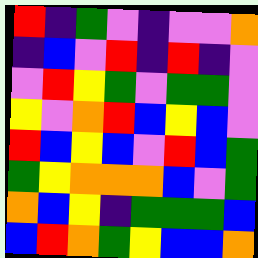[["red", "indigo", "green", "violet", "indigo", "violet", "violet", "orange"], ["indigo", "blue", "violet", "red", "indigo", "red", "indigo", "violet"], ["violet", "red", "yellow", "green", "violet", "green", "green", "violet"], ["yellow", "violet", "orange", "red", "blue", "yellow", "blue", "violet"], ["red", "blue", "yellow", "blue", "violet", "red", "blue", "green"], ["green", "yellow", "orange", "orange", "orange", "blue", "violet", "green"], ["orange", "blue", "yellow", "indigo", "green", "green", "green", "blue"], ["blue", "red", "orange", "green", "yellow", "blue", "blue", "orange"]]